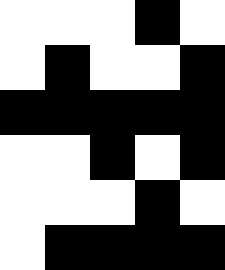[["white", "white", "white", "black", "white"], ["white", "black", "white", "white", "black"], ["black", "black", "black", "black", "black"], ["white", "white", "black", "white", "black"], ["white", "white", "white", "black", "white"], ["white", "black", "black", "black", "black"]]